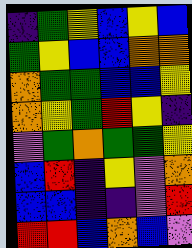[["indigo", "green", "yellow", "blue", "yellow", "blue"], ["green", "yellow", "blue", "blue", "orange", "orange"], ["orange", "green", "green", "blue", "blue", "yellow"], ["orange", "yellow", "green", "red", "yellow", "indigo"], ["violet", "green", "orange", "green", "green", "yellow"], ["blue", "red", "indigo", "yellow", "violet", "orange"], ["blue", "blue", "indigo", "indigo", "violet", "red"], ["red", "red", "blue", "orange", "blue", "violet"]]